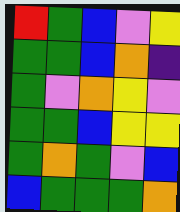[["red", "green", "blue", "violet", "yellow"], ["green", "green", "blue", "orange", "indigo"], ["green", "violet", "orange", "yellow", "violet"], ["green", "green", "blue", "yellow", "yellow"], ["green", "orange", "green", "violet", "blue"], ["blue", "green", "green", "green", "orange"]]